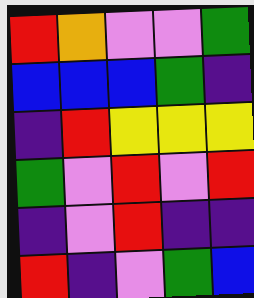[["red", "orange", "violet", "violet", "green"], ["blue", "blue", "blue", "green", "indigo"], ["indigo", "red", "yellow", "yellow", "yellow"], ["green", "violet", "red", "violet", "red"], ["indigo", "violet", "red", "indigo", "indigo"], ["red", "indigo", "violet", "green", "blue"]]